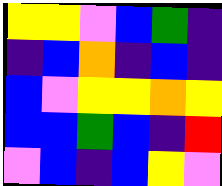[["yellow", "yellow", "violet", "blue", "green", "indigo"], ["indigo", "blue", "orange", "indigo", "blue", "indigo"], ["blue", "violet", "yellow", "yellow", "orange", "yellow"], ["blue", "blue", "green", "blue", "indigo", "red"], ["violet", "blue", "indigo", "blue", "yellow", "violet"]]